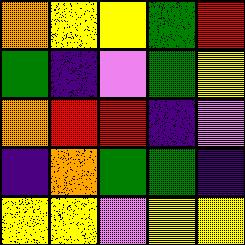[["orange", "yellow", "yellow", "green", "red"], ["green", "indigo", "violet", "green", "yellow"], ["orange", "red", "red", "indigo", "violet"], ["indigo", "orange", "green", "green", "indigo"], ["yellow", "yellow", "violet", "yellow", "yellow"]]